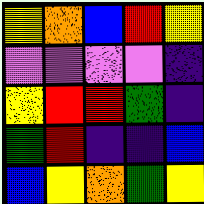[["yellow", "orange", "blue", "red", "yellow"], ["violet", "violet", "violet", "violet", "indigo"], ["yellow", "red", "red", "green", "indigo"], ["green", "red", "indigo", "indigo", "blue"], ["blue", "yellow", "orange", "green", "yellow"]]